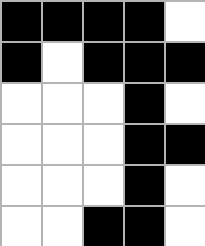[["black", "black", "black", "black", "white"], ["black", "white", "black", "black", "black"], ["white", "white", "white", "black", "white"], ["white", "white", "white", "black", "black"], ["white", "white", "white", "black", "white"], ["white", "white", "black", "black", "white"]]